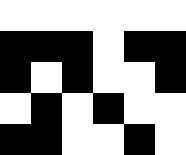[["white", "white", "white", "white", "white", "white"], ["black", "black", "black", "white", "black", "black"], ["black", "white", "black", "white", "white", "black"], ["white", "black", "white", "black", "white", "white"], ["black", "black", "white", "white", "black", "white"]]